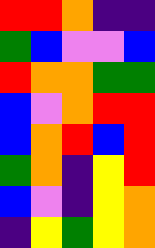[["red", "red", "orange", "indigo", "indigo"], ["green", "blue", "violet", "violet", "blue"], ["red", "orange", "orange", "green", "green"], ["blue", "violet", "orange", "red", "red"], ["blue", "orange", "red", "blue", "red"], ["green", "orange", "indigo", "yellow", "red"], ["blue", "violet", "indigo", "yellow", "orange"], ["indigo", "yellow", "green", "yellow", "orange"]]